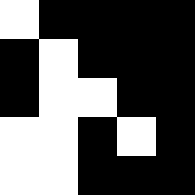[["white", "black", "black", "black", "black"], ["black", "white", "black", "black", "black"], ["black", "white", "white", "black", "black"], ["white", "white", "black", "white", "black"], ["white", "white", "black", "black", "black"]]